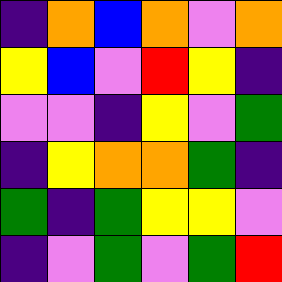[["indigo", "orange", "blue", "orange", "violet", "orange"], ["yellow", "blue", "violet", "red", "yellow", "indigo"], ["violet", "violet", "indigo", "yellow", "violet", "green"], ["indigo", "yellow", "orange", "orange", "green", "indigo"], ["green", "indigo", "green", "yellow", "yellow", "violet"], ["indigo", "violet", "green", "violet", "green", "red"]]